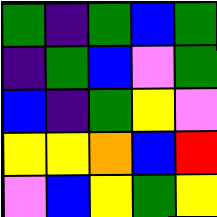[["green", "indigo", "green", "blue", "green"], ["indigo", "green", "blue", "violet", "green"], ["blue", "indigo", "green", "yellow", "violet"], ["yellow", "yellow", "orange", "blue", "red"], ["violet", "blue", "yellow", "green", "yellow"]]